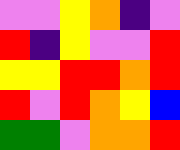[["violet", "violet", "yellow", "orange", "indigo", "violet"], ["red", "indigo", "yellow", "violet", "violet", "red"], ["yellow", "yellow", "red", "red", "orange", "red"], ["red", "violet", "red", "orange", "yellow", "blue"], ["green", "green", "violet", "orange", "orange", "red"]]